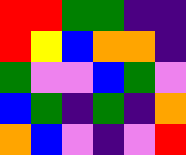[["red", "red", "green", "green", "indigo", "indigo"], ["red", "yellow", "blue", "orange", "orange", "indigo"], ["green", "violet", "violet", "blue", "green", "violet"], ["blue", "green", "indigo", "green", "indigo", "orange"], ["orange", "blue", "violet", "indigo", "violet", "red"]]